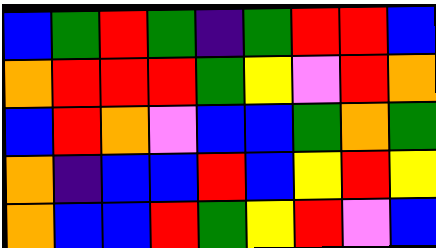[["blue", "green", "red", "green", "indigo", "green", "red", "red", "blue"], ["orange", "red", "red", "red", "green", "yellow", "violet", "red", "orange"], ["blue", "red", "orange", "violet", "blue", "blue", "green", "orange", "green"], ["orange", "indigo", "blue", "blue", "red", "blue", "yellow", "red", "yellow"], ["orange", "blue", "blue", "red", "green", "yellow", "red", "violet", "blue"]]